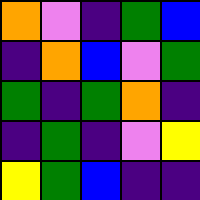[["orange", "violet", "indigo", "green", "blue"], ["indigo", "orange", "blue", "violet", "green"], ["green", "indigo", "green", "orange", "indigo"], ["indigo", "green", "indigo", "violet", "yellow"], ["yellow", "green", "blue", "indigo", "indigo"]]